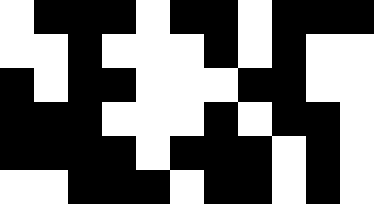[["white", "black", "black", "black", "white", "black", "black", "white", "black", "black", "black"], ["white", "white", "black", "white", "white", "white", "black", "white", "black", "white", "white"], ["black", "white", "black", "black", "white", "white", "white", "black", "black", "white", "white"], ["black", "black", "black", "white", "white", "white", "black", "white", "black", "black", "white"], ["black", "black", "black", "black", "white", "black", "black", "black", "white", "black", "white"], ["white", "white", "black", "black", "black", "white", "black", "black", "white", "black", "white"]]